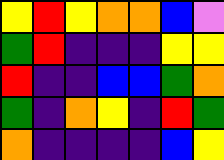[["yellow", "red", "yellow", "orange", "orange", "blue", "violet"], ["green", "red", "indigo", "indigo", "indigo", "yellow", "yellow"], ["red", "indigo", "indigo", "blue", "blue", "green", "orange"], ["green", "indigo", "orange", "yellow", "indigo", "red", "green"], ["orange", "indigo", "indigo", "indigo", "indigo", "blue", "yellow"]]